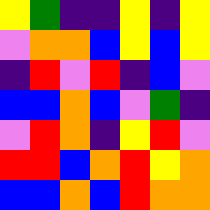[["yellow", "green", "indigo", "indigo", "yellow", "indigo", "yellow"], ["violet", "orange", "orange", "blue", "yellow", "blue", "yellow"], ["indigo", "red", "violet", "red", "indigo", "blue", "violet"], ["blue", "blue", "orange", "blue", "violet", "green", "indigo"], ["violet", "red", "orange", "indigo", "yellow", "red", "violet"], ["red", "red", "blue", "orange", "red", "yellow", "orange"], ["blue", "blue", "orange", "blue", "red", "orange", "orange"]]